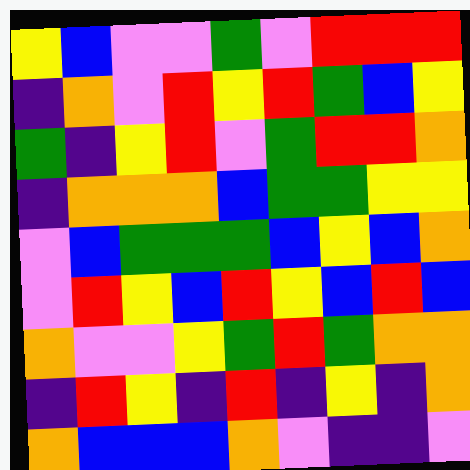[["yellow", "blue", "violet", "violet", "green", "violet", "red", "red", "red"], ["indigo", "orange", "violet", "red", "yellow", "red", "green", "blue", "yellow"], ["green", "indigo", "yellow", "red", "violet", "green", "red", "red", "orange"], ["indigo", "orange", "orange", "orange", "blue", "green", "green", "yellow", "yellow"], ["violet", "blue", "green", "green", "green", "blue", "yellow", "blue", "orange"], ["violet", "red", "yellow", "blue", "red", "yellow", "blue", "red", "blue"], ["orange", "violet", "violet", "yellow", "green", "red", "green", "orange", "orange"], ["indigo", "red", "yellow", "indigo", "red", "indigo", "yellow", "indigo", "orange"], ["orange", "blue", "blue", "blue", "orange", "violet", "indigo", "indigo", "violet"]]